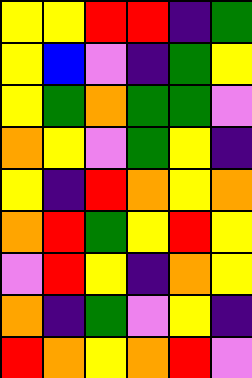[["yellow", "yellow", "red", "red", "indigo", "green"], ["yellow", "blue", "violet", "indigo", "green", "yellow"], ["yellow", "green", "orange", "green", "green", "violet"], ["orange", "yellow", "violet", "green", "yellow", "indigo"], ["yellow", "indigo", "red", "orange", "yellow", "orange"], ["orange", "red", "green", "yellow", "red", "yellow"], ["violet", "red", "yellow", "indigo", "orange", "yellow"], ["orange", "indigo", "green", "violet", "yellow", "indigo"], ["red", "orange", "yellow", "orange", "red", "violet"]]